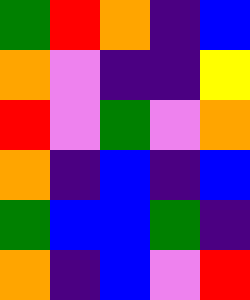[["green", "red", "orange", "indigo", "blue"], ["orange", "violet", "indigo", "indigo", "yellow"], ["red", "violet", "green", "violet", "orange"], ["orange", "indigo", "blue", "indigo", "blue"], ["green", "blue", "blue", "green", "indigo"], ["orange", "indigo", "blue", "violet", "red"]]